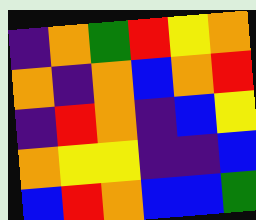[["indigo", "orange", "green", "red", "yellow", "orange"], ["orange", "indigo", "orange", "blue", "orange", "red"], ["indigo", "red", "orange", "indigo", "blue", "yellow"], ["orange", "yellow", "yellow", "indigo", "indigo", "blue"], ["blue", "red", "orange", "blue", "blue", "green"]]